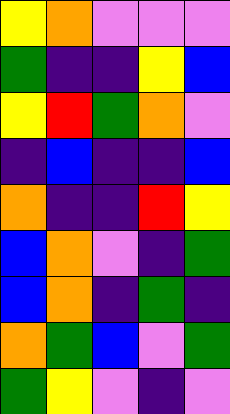[["yellow", "orange", "violet", "violet", "violet"], ["green", "indigo", "indigo", "yellow", "blue"], ["yellow", "red", "green", "orange", "violet"], ["indigo", "blue", "indigo", "indigo", "blue"], ["orange", "indigo", "indigo", "red", "yellow"], ["blue", "orange", "violet", "indigo", "green"], ["blue", "orange", "indigo", "green", "indigo"], ["orange", "green", "blue", "violet", "green"], ["green", "yellow", "violet", "indigo", "violet"]]